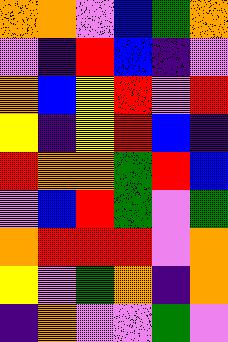[["orange", "orange", "violet", "blue", "green", "orange"], ["violet", "indigo", "red", "blue", "indigo", "violet"], ["orange", "blue", "yellow", "red", "violet", "red"], ["yellow", "indigo", "yellow", "red", "blue", "indigo"], ["red", "orange", "orange", "green", "red", "blue"], ["violet", "blue", "red", "green", "violet", "green"], ["orange", "red", "red", "red", "violet", "orange"], ["yellow", "violet", "green", "orange", "indigo", "orange"], ["indigo", "orange", "violet", "violet", "green", "violet"]]